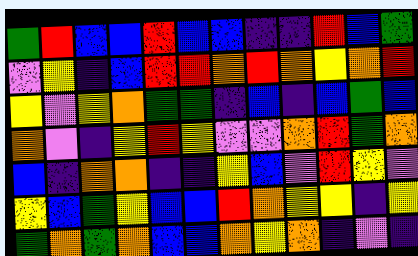[["green", "red", "blue", "blue", "red", "blue", "blue", "indigo", "indigo", "red", "blue", "green"], ["violet", "yellow", "indigo", "blue", "red", "red", "orange", "red", "orange", "yellow", "orange", "red"], ["yellow", "violet", "yellow", "orange", "green", "green", "indigo", "blue", "indigo", "blue", "green", "blue"], ["orange", "violet", "indigo", "yellow", "red", "yellow", "violet", "violet", "orange", "red", "green", "orange"], ["blue", "indigo", "orange", "orange", "indigo", "indigo", "yellow", "blue", "violet", "red", "yellow", "violet"], ["yellow", "blue", "green", "yellow", "blue", "blue", "red", "orange", "yellow", "yellow", "indigo", "yellow"], ["green", "orange", "green", "orange", "blue", "blue", "orange", "yellow", "orange", "indigo", "violet", "indigo"]]